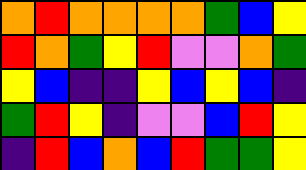[["orange", "red", "orange", "orange", "orange", "orange", "green", "blue", "yellow"], ["red", "orange", "green", "yellow", "red", "violet", "violet", "orange", "green"], ["yellow", "blue", "indigo", "indigo", "yellow", "blue", "yellow", "blue", "indigo"], ["green", "red", "yellow", "indigo", "violet", "violet", "blue", "red", "yellow"], ["indigo", "red", "blue", "orange", "blue", "red", "green", "green", "yellow"]]